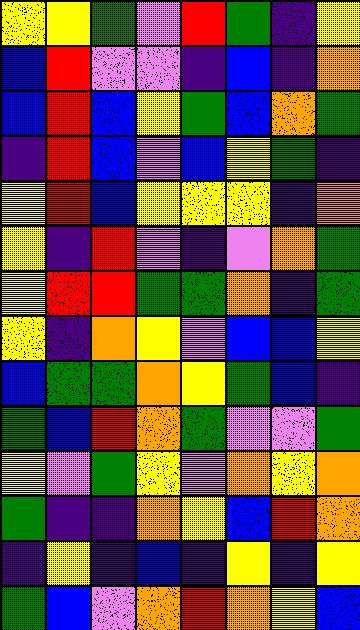[["yellow", "yellow", "green", "violet", "red", "green", "indigo", "yellow"], ["blue", "red", "violet", "violet", "indigo", "blue", "indigo", "orange"], ["blue", "red", "blue", "yellow", "green", "blue", "orange", "green"], ["indigo", "red", "blue", "violet", "blue", "yellow", "green", "indigo"], ["yellow", "red", "blue", "yellow", "yellow", "yellow", "indigo", "orange"], ["yellow", "indigo", "red", "violet", "indigo", "violet", "orange", "green"], ["yellow", "red", "red", "green", "green", "orange", "indigo", "green"], ["yellow", "indigo", "orange", "yellow", "violet", "blue", "blue", "yellow"], ["blue", "green", "green", "orange", "yellow", "green", "blue", "indigo"], ["green", "blue", "red", "orange", "green", "violet", "violet", "green"], ["yellow", "violet", "green", "yellow", "violet", "orange", "yellow", "orange"], ["green", "indigo", "indigo", "orange", "yellow", "blue", "red", "orange"], ["indigo", "yellow", "indigo", "blue", "indigo", "yellow", "indigo", "yellow"], ["green", "blue", "violet", "orange", "red", "orange", "yellow", "blue"]]